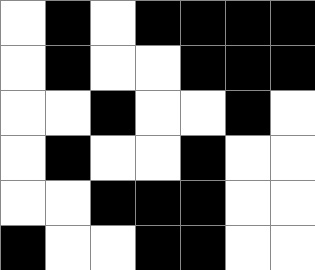[["white", "black", "white", "black", "black", "black", "black"], ["white", "black", "white", "white", "black", "black", "black"], ["white", "white", "black", "white", "white", "black", "white"], ["white", "black", "white", "white", "black", "white", "white"], ["white", "white", "black", "black", "black", "white", "white"], ["black", "white", "white", "black", "black", "white", "white"]]